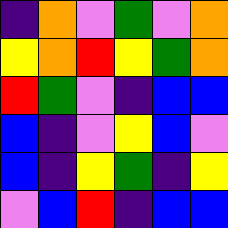[["indigo", "orange", "violet", "green", "violet", "orange"], ["yellow", "orange", "red", "yellow", "green", "orange"], ["red", "green", "violet", "indigo", "blue", "blue"], ["blue", "indigo", "violet", "yellow", "blue", "violet"], ["blue", "indigo", "yellow", "green", "indigo", "yellow"], ["violet", "blue", "red", "indigo", "blue", "blue"]]